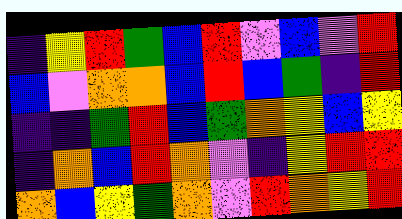[["indigo", "yellow", "red", "green", "blue", "red", "violet", "blue", "violet", "red"], ["blue", "violet", "orange", "orange", "blue", "red", "blue", "green", "indigo", "red"], ["indigo", "indigo", "green", "red", "blue", "green", "orange", "yellow", "blue", "yellow"], ["indigo", "orange", "blue", "red", "orange", "violet", "indigo", "yellow", "red", "red"], ["orange", "blue", "yellow", "green", "orange", "violet", "red", "orange", "yellow", "red"]]